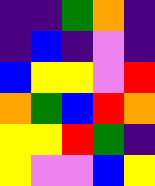[["indigo", "indigo", "green", "orange", "indigo"], ["indigo", "blue", "indigo", "violet", "indigo"], ["blue", "yellow", "yellow", "violet", "red"], ["orange", "green", "blue", "red", "orange"], ["yellow", "yellow", "red", "green", "indigo"], ["yellow", "violet", "violet", "blue", "yellow"]]